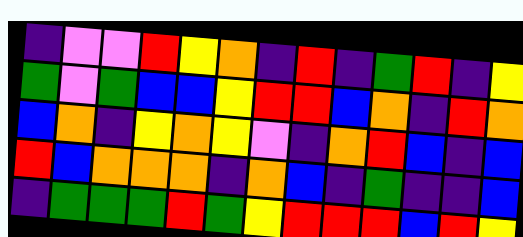[["indigo", "violet", "violet", "red", "yellow", "orange", "indigo", "red", "indigo", "green", "red", "indigo", "yellow"], ["green", "violet", "green", "blue", "blue", "yellow", "red", "red", "blue", "orange", "indigo", "red", "orange"], ["blue", "orange", "indigo", "yellow", "orange", "yellow", "violet", "indigo", "orange", "red", "blue", "indigo", "blue"], ["red", "blue", "orange", "orange", "orange", "indigo", "orange", "blue", "indigo", "green", "indigo", "indigo", "blue"], ["indigo", "green", "green", "green", "red", "green", "yellow", "red", "red", "red", "blue", "red", "yellow"]]